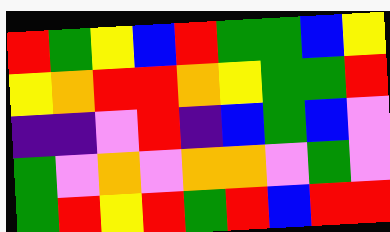[["red", "green", "yellow", "blue", "red", "green", "green", "blue", "yellow"], ["yellow", "orange", "red", "red", "orange", "yellow", "green", "green", "red"], ["indigo", "indigo", "violet", "red", "indigo", "blue", "green", "blue", "violet"], ["green", "violet", "orange", "violet", "orange", "orange", "violet", "green", "violet"], ["green", "red", "yellow", "red", "green", "red", "blue", "red", "red"]]